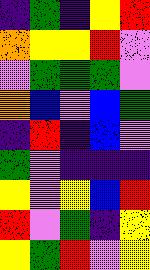[["indigo", "green", "indigo", "yellow", "red"], ["orange", "yellow", "yellow", "red", "violet"], ["violet", "green", "green", "green", "violet"], ["orange", "blue", "violet", "blue", "green"], ["indigo", "red", "indigo", "blue", "violet"], ["green", "violet", "indigo", "indigo", "indigo"], ["yellow", "violet", "yellow", "blue", "red"], ["red", "violet", "green", "indigo", "yellow"], ["yellow", "green", "red", "violet", "yellow"]]